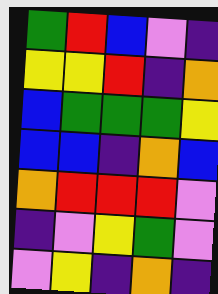[["green", "red", "blue", "violet", "indigo"], ["yellow", "yellow", "red", "indigo", "orange"], ["blue", "green", "green", "green", "yellow"], ["blue", "blue", "indigo", "orange", "blue"], ["orange", "red", "red", "red", "violet"], ["indigo", "violet", "yellow", "green", "violet"], ["violet", "yellow", "indigo", "orange", "indigo"]]